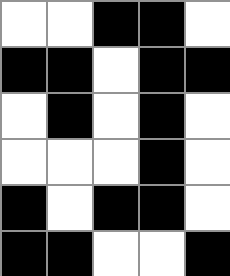[["white", "white", "black", "black", "white"], ["black", "black", "white", "black", "black"], ["white", "black", "white", "black", "white"], ["white", "white", "white", "black", "white"], ["black", "white", "black", "black", "white"], ["black", "black", "white", "white", "black"]]